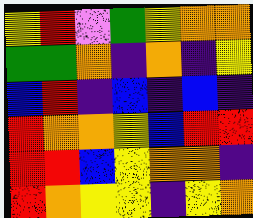[["yellow", "red", "violet", "green", "yellow", "orange", "orange"], ["green", "green", "orange", "indigo", "orange", "indigo", "yellow"], ["blue", "red", "indigo", "blue", "indigo", "blue", "indigo"], ["red", "orange", "orange", "yellow", "blue", "red", "red"], ["red", "red", "blue", "yellow", "orange", "orange", "indigo"], ["red", "orange", "yellow", "yellow", "indigo", "yellow", "orange"]]